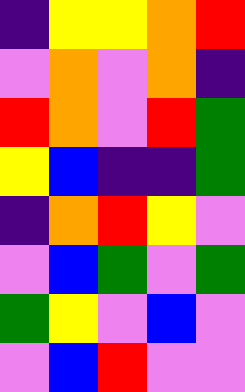[["indigo", "yellow", "yellow", "orange", "red"], ["violet", "orange", "violet", "orange", "indigo"], ["red", "orange", "violet", "red", "green"], ["yellow", "blue", "indigo", "indigo", "green"], ["indigo", "orange", "red", "yellow", "violet"], ["violet", "blue", "green", "violet", "green"], ["green", "yellow", "violet", "blue", "violet"], ["violet", "blue", "red", "violet", "violet"]]